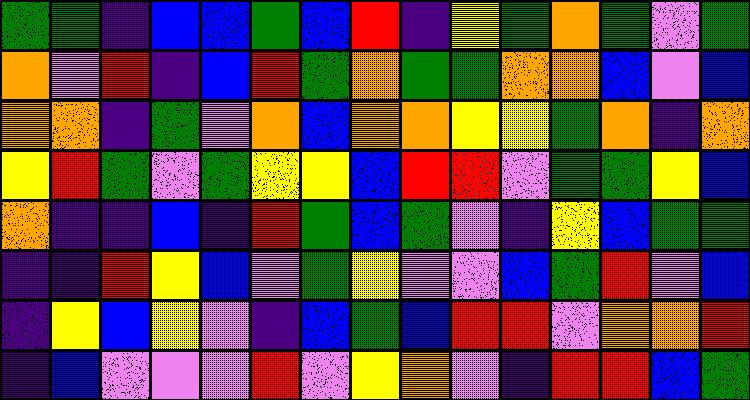[["green", "green", "indigo", "blue", "blue", "green", "blue", "red", "indigo", "yellow", "green", "orange", "green", "violet", "green"], ["orange", "violet", "red", "indigo", "blue", "red", "green", "orange", "green", "green", "orange", "orange", "blue", "violet", "blue"], ["orange", "orange", "indigo", "green", "violet", "orange", "blue", "orange", "orange", "yellow", "yellow", "green", "orange", "indigo", "orange"], ["yellow", "red", "green", "violet", "green", "yellow", "yellow", "blue", "red", "red", "violet", "green", "green", "yellow", "blue"], ["orange", "indigo", "indigo", "blue", "indigo", "red", "green", "blue", "green", "violet", "indigo", "yellow", "blue", "green", "green"], ["indigo", "indigo", "red", "yellow", "blue", "violet", "green", "yellow", "violet", "violet", "blue", "green", "red", "violet", "blue"], ["indigo", "yellow", "blue", "yellow", "violet", "indigo", "blue", "green", "blue", "red", "red", "violet", "orange", "orange", "red"], ["indigo", "blue", "violet", "violet", "violet", "red", "violet", "yellow", "orange", "violet", "indigo", "red", "red", "blue", "green"]]